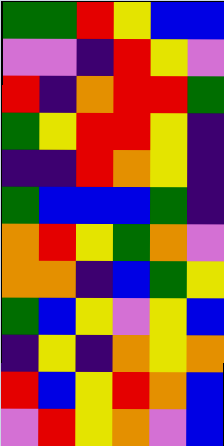[["green", "green", "red", "yellow", "blue", "blue"], ["violet", "violet", "indigo", "red", "yellow", "violet"], ["red", "indigo", "orange", "red", "red", "green"], ["green", "yellow", "red", "red", "yellow", "indigo"], ["indigo", "indigo", "red", "orange", "yellow", "indigo"], ["green", "blue", "blue", "blue", "green", "indigo"], ["orange", "red", "yellow", "green", "orange", "violet"], ["orange", "orange", "indigo", "blue", "green", "yellow"], ["green", "blue", "yellow", "violet", "yellow", "blue"], ["indigo", "yellow", "indigo", "orange", "yellow", "orange"], ["red", "blue", "yellow", "red", "orange", "blue"], ["violet", "red", "yellow", "orange", "violet", "blue"]]